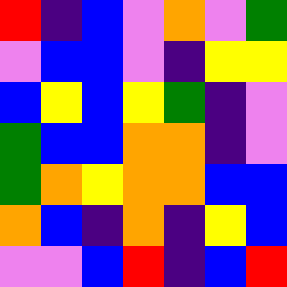[["red", "indigo", "blue", "violet", "orange", "violet", "green"], ["violet", "blue", "blue", "violet", "indigo", "yellow", "yellow"], ["blue", "yellow", "blue", "yellow", "green", "indigo", "violet"], ["green", "blue", "blue", "orange", "orange", "indigo", "violet"], ["green", "orange", "yellow", "orange", "orange", "blue", "blue"], ["orange", "blue", "indigo", "orange", "indigo", "yellow", "blue"], ["violet", "violet", "blue", "red", "indigo", "blue", "red"]]